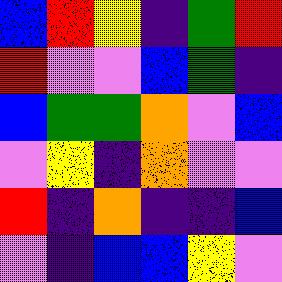[["blue", "red", "yellow", "indigo", "green", "red"], ["red", "violet", "violet", "blue", "green", "indigo"], ["blue", "green", "green", "orange", "violet", "blue"], ["violet", "yellow", "indigo", "orange", "violet", "violet"], ["red", "indigo", "orange", "indigo", "indigo", "blue"], ["violet", "indigo", "blue", "blue", "yellow", "violet"]]